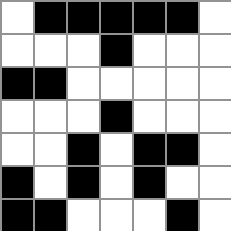[["white", "black", "black", "black", "black", "black", "white"], ["white", "white", "white", "black", "white", "white", "white"], ["black", "black", "white", "white", "white", "white", "white"], ["white", "white", "white", "black", "white", "white", "white"], ["white", "white", "black", "white", "black", "black", "white"], ["black", "white", "black", "white", "black", "white", "white"], ["black", "black", "white", "white", "white", "black", "white"]]